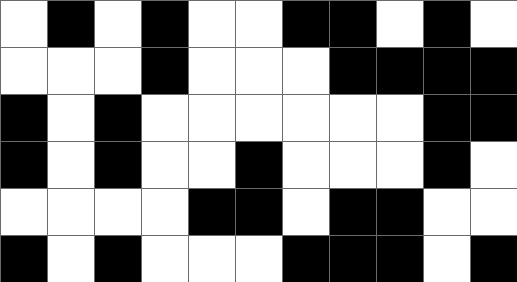[["white", "black", "white", "black", "white", "white", "black", "black", "white", "black", "white"], ["white", "white", "white", "black", "white", "white", "white", "black", "black", "black", "black"], ["black", "white", "black", "white", "white", "white", "white", "white", "white", "black", "black"], ["black", "white", "black", "white", "white", "black", "white", "white", "white", "black", "white"], ["white", "white", "white", "white", "black", "black", "white", "black", "black", "white", "white"], ["black", "white", "black", "white", "white", "white", "black", "black", "black", "white", "black"]]